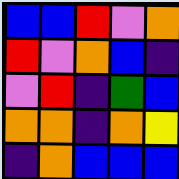[["blue", "blue", "red", "violet", "orange"], ["red", "violet", "orange", "blue", "indigo"], ["violet", "red", "indigo", "green", "blue"], ["orange", "orange", "indigo", "orange", "yellow"], ["indigo", "orange", "blue", "blue", "blue"]]